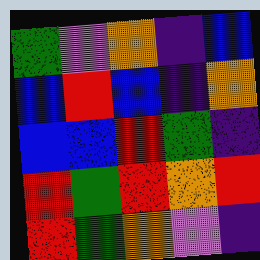[["green", "violet", "orange", "indigo", "blue"], ["blue", "red", "blue", "indigo", "orange"], ["blue", "blue", "red", "green", "indigo"], ["red", "green", "red", "orange", "red"], ["red", "green", "orange", "violet", "indigo"]]